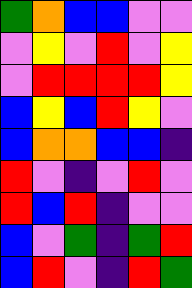[["green", "orange", "blue", "blue", "violet", "violet"], ["violet", "yellow", "violet", "red", "violet", "yellow"], ["violet", "red", "red", "red", "red", "yellow"], ["blue", "yellow", "blue", "red", "yellow", "violet"], ["blue", "orange", "orange", "blue", "blue", "indigo"], ["red", "violet", "indigo", "violet", "red", "violet"], ["red", "blue", "red", "indigo", "violet", "violet"], ["blue", "violet", "green", "indigo", "green", "red"], ["blue", "red", "violet", "indigo", "red", "green"]]